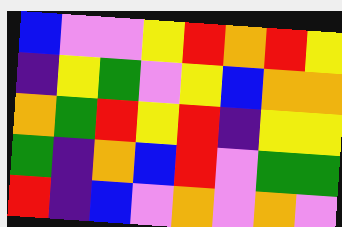[["blue", "violet", "violet", "yellow", "red", "orange", "red", "yellow"], ["indigo", "yellow", "green", "violet", "yellow", "blue", "orange", "orange"], ["orange", "green", "red", "yellow", "red", "indigo", "yellow", "yellow"], ["green", "indigo", "orange", "blue", "red", "violet", "green", "green"], ["red", "indigo", "blue", "violet", "orange", "violet", "orange", "violet"]]